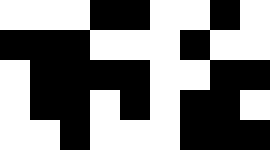[["white", "white", "white", "black", "black", "white", "white", "black", "white"], ["black", "black", "black", "white", "white", "white", "black", "white", "white"], ["white", "black", "black", "black", "black", "white", "white", "black", "black"], ["white", "black", "black", "white", "black", "white", "black", "black", "white"], ["white", "white", "black", "white", "white", "white", "black", "black", "black"]]